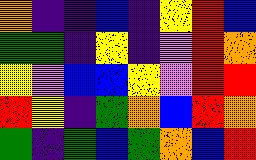[["orange", "indigo", "indigo", "blue", "indigo", "yellow", "red", "blue"], ["green", "green", "indigo", "yellow", "indigo", "violet", "red", "orange"], ["yellow", "violet", "blue", "blue", "yellow", "violet", "red", "red"], ["red", "yellow", "indigo", "green", "orange", "blue", "red", "orange"], ["green", "indigo", "green", "blue", "green", "orange", "blue", "red"]]